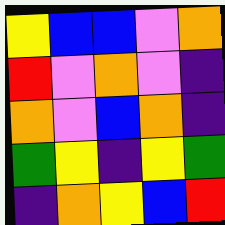[["yellow", "blue", "blue", "violet", "orange"], ["red", "violet", "orange", "violet", "indigo"], ["orange", "violet", "blue", "orange", "indigo"], ["green", "yellow", "indigo", "yellow", "green"], ["indigo", "orange", "yellow", "blue", "red"]]